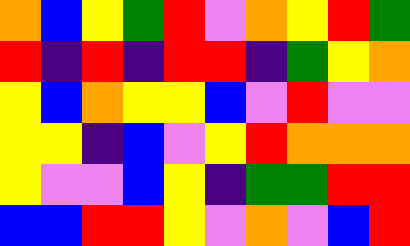[["orange", "blue", "yellow", "green", "red", "violet", "orange", "yellow", "red", "green"], ["red", "indigo", "red", "indigo", "red", "red", "indigo", "green", "yellow", "orange"], ["yellow", "blue", "orange", "yellow", "yellow", "blue", "violet", "red", "violet", "violet"], ["yellow", "yellow", "indigo", "blue", "violet", "yellow", "red", "orange", "orange", "orange"], ["yellow", "violet", "violet", "blue", "yellow", "indigo", "green", "green", "red", "red"], ["blue", "blue", "red", "red", "yellow", "violet", "orange", "violet", "blue", "red"]]